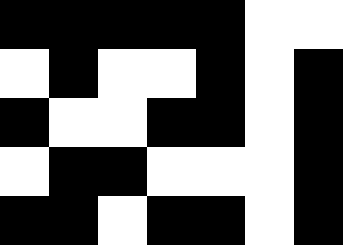[["black", "black", "black", "black", "black", "white", "white"], ["white", "black", "white", "white", "black", "white", "black"], ["black", "white", "white", "black", "black", "white", "black"], ["white", "black", "black", "white", "white", "white", "black"], ["black", "black", "white", "black", "black", "white", "black"]]